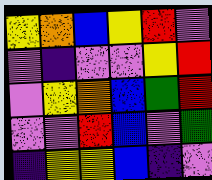[["yellow", "orange", "blue", "yellow", "red", "violet"], ["violet", "indigo", "violet", "violet", "yellow", "red"], ["violet", "yellow", "orange", "blue", "green", "red"], ["violet", "violet", "red", "blue", "violet", "green"], ["indigo", "yellow", "yellow", "blue", "indigo", "violet"]]